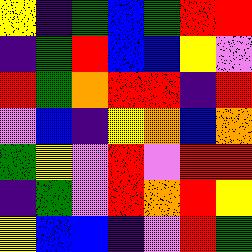[["yellow", "indigo", "green", "blue", "green", "red", "red"], ["indigo", "green", "red", "blue", "blue", "yellow", "violet"], ["red", "green", "orange", "red", "red", "indigo", "red"], ["violet", "blue", "indigo", "yellow", "orange", "blue", "orange"], ["green", "yellow", "violet", "red", "violet", "red", "red"], ["indigo", "green", "violet", "red", "orange", "red", "yellow"], ["yellow", "blue", "blue", "indigo", "violet", "red", "green"]]